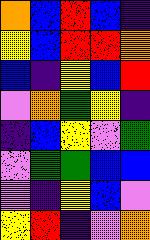[["orange", "blue", "red", "blue", "indigo"], ["yellow", "blue", "red", "red", "orange"], ["blue", "indigo", "yellow", "blue", "red"], ["violet", "orange", "green", "yellow", "indigo"], ["indigo", "blue", "yellow", "violet", "green"], ["violet", "green", "green", "blue", "blue"], ["violet", "indigo", "yellow", "blue", "violet"], ["yellow", "red", "indigo", "violet", "orange"]]